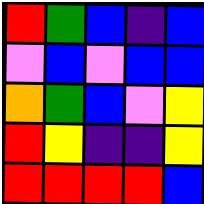[["red", "green", "blue", "indigo", "blue"], ["violet", "blue", "violet", "blue", "blue"], ["orange", "green", "blue", "violet", "yellow"], ["red", "yellow", "indigo", "indigo", "yellow"], ["red", "red", "red", "red", "blue"]]